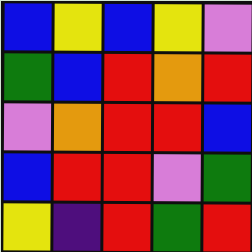[["blue", "yellow", "blue", "yellow", "violet"], ["green", "blue", "red", "orange", "red"], ["violet", "orange", "red", "red", "blue"], ["blue", "red", "red", "violet", "green"], ["yellow", "indigo", "red", "green", "red"]]